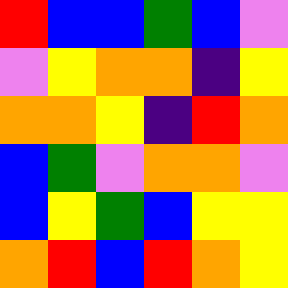[["red", "blue", "blue", "green", "blue", "violet"], ["violet", "yellow", "orange", "orange", "indigo", "yellow"], ["orange", "orange", "yellow", "indigo", "red", "orange"], ["blue", "green", "violet", "orange", "orange", "violet"], ["blue", "yellow", "green", "blue", "yellow", "yellow"], ["orange", "red", "blue", "red", "orange", "yellow"]]